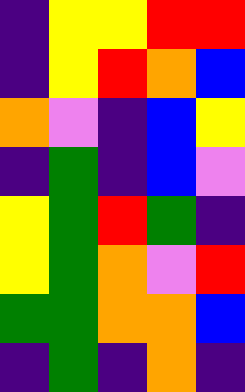[["indigo", "yellow", "yellow", "red", "red"], ["indigo", "yellow", "red", "orange", "blue"], ["orange", "violet", "indigo", "blue", "yellow"], ["indigo", "green", "indigo", "blue", "violet"], ["yellow", "green", "red", "green", "indigo"], ["yellow", "green", "orange", "violet", "red"], ["green", "green", "orange", "orange", "blue"], ["indigo", "green", "indigo", "orange", "indigo"]]